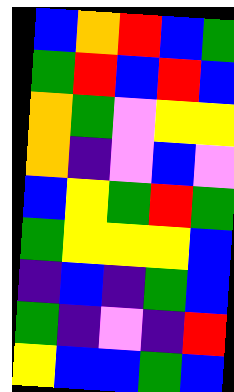[["blue", "orange", "red", "blue", "green"], ["green", "red", "blue", "red", "blue"], ["orange", "green", "violet", "yellow", "yellow"], ["orange", "indigo", "violet", "blue", "violet"], ["blue", "yellow", "green", "red", "green"], ["green", "yellow", "yellow", "yellow", "blue"], ["indigo", "blue", "indigo", "green", "blue"], ["green", "indigo", "violet", "indigo", "red"], ["yellow", "blue", "blue", "green", "blue"]]